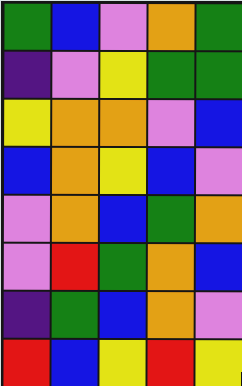[["green", "blue", "violet", "orange", "green"], ["indigo", "violet", "yellow", "green", "green"], ["yellow", "orange", "orange", "violet", "blue"], ["blue", "orange", "yellow", "blue", "violet"], ["violet", "orange", "blue", "green", "orange"], ["violet", "red", "green", "orange", "blue"], ["indigo", "green", "blue", "orange", "violet"], ["red", "blue", "yellow", "red", "yellow"]]